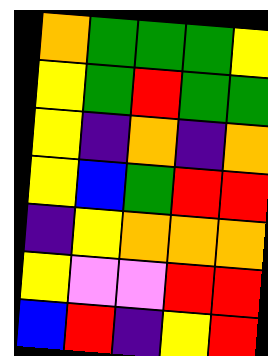[["orange", "green", "green", "green", "yellow"], ["yellow", "green", "red", "green", "green"], ["yellow", "indigo", "orange", "indigo", "orange"], ["yellow", "blue", "green", "red", "red"], ["indigo", "yellow", "orange", "orange", "orange"], ["yellow", "violet", "violet", "red", "red"], ["blue", "red", "indigo", "yellow", "red"]]